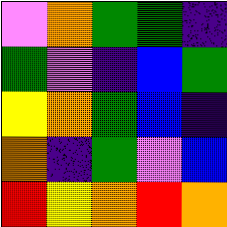[["violet", "orange", "green", "green", "indigo"], ["green", "violet", "indigo", "blue", "green"], ["yellow", "orange", "green", "blue", "indigo"], ["orange", "indigo", "green", "violet", "blue"], ["red", "yellow", "orange", "red", "orange"]]